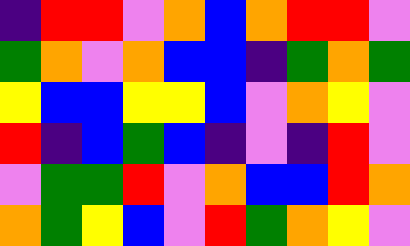[["indigo", "red", "red", "violet", "orange", "blue", "orange", "red", "red", "violet"], ["green", "orange", "violet", "orange", "blue", "blue", "indigo", "green", "orange", "green"], ["yellow", "blue", "blue", "yellow", "yellow", "blue", "violet", "orange", "yellow", "violet"], ["red", "indigo", "blue", "green", "blue", "indigo", "violet", "indigo", "red", "violet"], ["violet", "green", "green", "red", "violet", "orange", "blue", "blue", "red", "orange"], ["orange", "green", "yellow", "blue", "violet", "red", "green", "orange", "yellow", "violet"]]